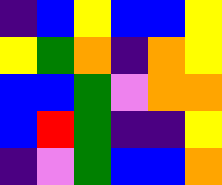[["indigo", "blue", "yellow", "blue", "blue", "yellow"], ["yellow", "green", "orange", "indigo", "orange", "yellow"], ["blue", "blue", "green", "violet", "orange", "orange"], ["blue", "red", "green", "indigo", "indigo", "yellow"], ["indigo", "violet", "green", "blue", "blue", "orange"]]